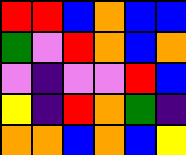[["red", "red", "blue", "orange", "blue", "blue"], ["green", "violet", "red", "orange", "blue", "orange"], ["violet", "indigo", "violet", "violet", "red", "blue"], ["yellow", "indigo", "red", "orange", "green", "indigo"], ["orange", "orange", "blue", "orange", "blue", "yellow"]]